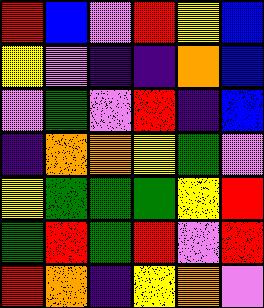[["red", "blue", "violet", "red", "yellow", "blue"], ["yellow", "violet", "indigo", "indigo", "orange", "blue"], ["violet", "green", "violet", "red", "indigo", "blue"], ["indigo", "orange", "orange", "yellow", "green", "violet"], ["yellow", "green", "green", "green", "yellow", "red"], ["green", "red", "green", "red", "violet", "red"], ["red", "orange", "indigo", "yellow", "orange", "violet"]]